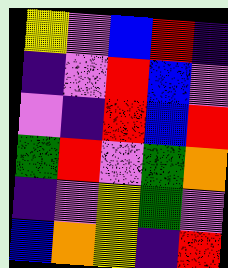[["yellow", "violet", "blue", "red", "indigo"], ["indigo", "violet", "red", "blue", "violet"], ["violet", "indigo", "red", "blue", "red"], ["green", "red", "violet", "green", "orange"], ["indigo", "violet", "yellow", "green", "violet"], ["blue", "orange", "yellow", "indigo", "red"]]